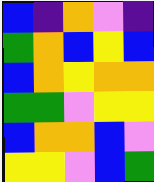[["blue", "indigo", "orange", "violet", "indigo"], ["green", "orange", "blue", "yellow", "blue"], ["blue", "orange", "yellow", "orange", "orange"], ["green", "green", "violet", "yellow", "yellow"], ["blue", "orange", "orange", "blue", "violet"], ["yellow", "yellow", "violet", "blue", "green"]]